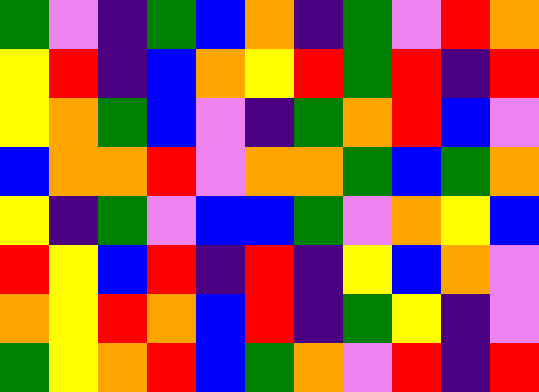[["green", "violet", "indigo", "green", "blue", "orange", "indigo", "green", "violet", "red", "orange"], ["yellow", "red", "indigo", "blue", "orange", "yellow", "red", "green", "red", "indigo", "red"], ["yellow", "orange", "green", "blue", "violet", "indigo", "green", "orange", "red", "blue", "violet"], ["blue", "orange", "orange", "red", "violet", "orange", "orange", "green", "blue", "green", "orange"], ["yellow", "indigo", "green", "violet", "blue", "blue", "green", "violet", "orange", "yellow", "blue"], ["red", "yellow", "blue", "red", "indigo", "red", "indigo", "yellow", "blue", "orange", "violet"], ["orange", "yellow", "red", "orange", "blue", "red", "indigo", "green", "yellow", "indigo", "violet"], ["green", "yellow", "orange", "red", "blue", "green", "orange", "violet", "red", "indigo", "red"]]